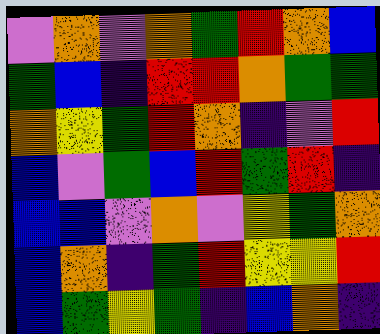[["violet", "orange", "violet", "orange", "green", "red", "orange", "blue"], ["green", "blue", "indigo", "red", "red", "orange", "green", "green"], ["orange", "yellow", "green", "red", "orange", "indigo", "violet", "red"], ["blue", "violet", "green", "blue", "red", "green", "red", "indigo"], ["blue", "blue", "violet", "orange", "violet", "yellow", "green", "orange"], ["blue", "orange", "indigo", "green", "red", "yellow", "yellow", "red"], ["blue", "green", "yellow", "green", "indigo", "blue", "orange", "indigo"]]